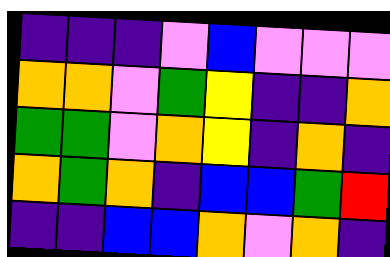[["indigo", "indigo", "indigo", "violet", "blue", "violet", "violet", "violet"], ["orange", "orange", "violet", "green", "yellow", "indigo", "indigo", "orange"], ["green", "green", "violet", "orange", "yellow", "indigo", "orange", "indigo"], ["orange", "green", "orange", "indigo", "blue", "blue", "green", "red"], ["indigo", "indigo", "blue", "blue", "orange", "violet", "orange", "indigo"]]